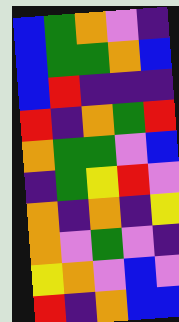[["blue", "green", "orange", "violet", "indigo"], ["blue", "green", "green", "orange", "blue"], ["blue", "red", "indigo", "indigo", "indigo"], ["red", "indigo", "orange", "green", "red"], ["orange", "green", "green", "violet", "blue"], ["indigo", "green", "yellow", "red", "violet"], ["orange", "indigo", "orange", "indigo", "yellow"], ["orange", "violet", "green", "violet", "indigo"], ["yellow", "orange", "violet", "blue", "violet"], ["red", "indigo", "orange", "blue", "blue"]]